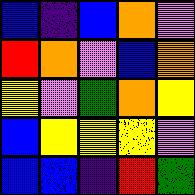[["blue", "indigo", "blue", "orange", "violet"], ["red", "orange", "violet", "blue", "orange"], ["yellow", "violet", "green", "orange", "yellow"], ["blue", "yellow", "yellow", "yellow", "violet"], ["blue", "blue", "indigo", "red", "green"]]